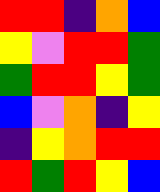[["red", "red", "indigo", "orange", "blue"], ["yellow", "violet", "red", "red", "green"], ["green", "red", "red", "yellow", "green"], ["blue", "violet", "orange", "indigo", "yellow"], ["indigo", "yellow", "orange", "red", "red"], ["red", "green", "red", "yellow", "blue"]]